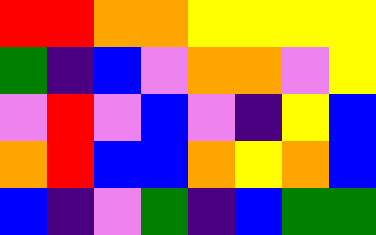[["red", "red", "orange", "orange", "yellow", "yellow", "yellow", "yellow"], ["green", "indigo", "blue", "violet", "orange", "orange", "violet", "yellow"], ["violet", "red", "violet", "blue", "violet", "indigo", "yellow", "blue"], ["orange", "red", "blue", "blue", "orange", "yellow", "orange", "blue"], ["blue", "indigo", "violet", "green", "indigo", "blue", "green", "green"]]